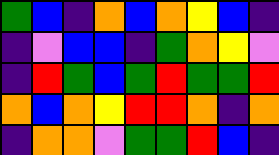[["green", "blue", "indigo", "orange", "blue", "orange", "yellow", "blue", "indigo"], ["indigo", "violet", "blue", "blue", "indigo", "green", "orange", "yellow", "violet"], ["indigo", "red", "green", "blue", "green", "red", "green", "green", "red"], ["orange", "blue", "orange", "yellow", "red", "red", "orange", "indigo", "orange"], ["indigo", "orange", "orange", "violet", "green", "green", "red", "blue", "indigo"]]